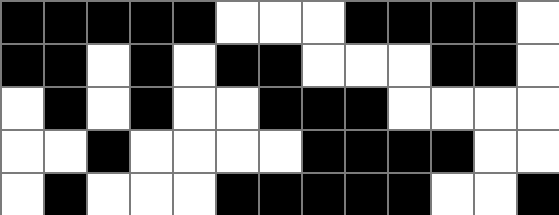[["black", "black", "black", "black", "black", "white", "white", "white", "black", "black", "black", "black", "white"], ["black", "black", "white", "black", "white", "black", "black", "white", "white", "white", "black", "black", "white"], ["white", "black", "white", "black", "white", "white", "black", "black", "black", "white", "white", "white", "white"], ["white", "white", "black", "white", "white", "white", "white", "black", "black", "black", "black", "white", "white"], ["white", "black", "white", "white", "white", "black", "black", "black", "black", "black", "white", "white", "black"]]